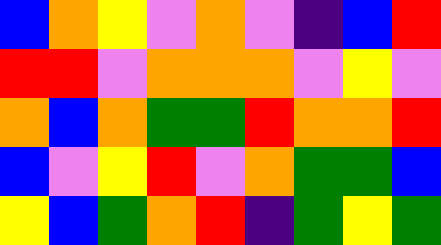[["blue", "orange", "yellow", "violet", "orange", "violet", "indigo", "blue", "red"], ["red", "red", "violet", "orange", "orange", "orange", "violet", "yellow", "violet"], ["orange", "blue", "orange", "green", "green", "red", "orange", "orange", "red"], ["blue", "violet", "yellow", "red", "violet", "orange", "green", "green", "blue"], ["yellow", "blue", "green", "orange", "red", "indigo", "green", "yellow", "green"]]